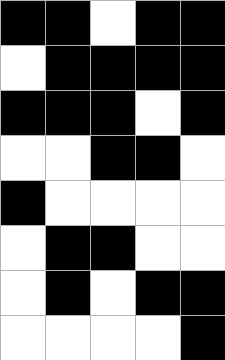[["black", "black", "white", "black", "black"], ["white", "black", "black", "black", "black"], ["black", "black", "black", "white", "black"], ["white", "white", "black", "black", "white"], ["black", "white", "white", "white", "white"], ["white", "black", "black", "white", "white"], ["white", "black", "white", "black", "black"], ["white", "white", "white", "white", "black"]]